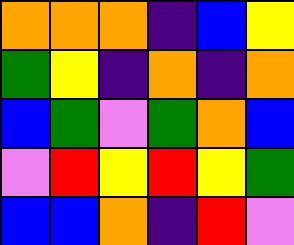[["orange", "orange", "orange", "indigo", "blue", "yellow"], ["green", "yellow", "indigo", "orange", "indigo", "orange"], ["blue", "green", "violet", "green", "orange", "blue"], ["violet", "red", "yellow", "red", "yellow", "green"], ["blue", "blue", "orange", "indigo", "red", "violet"]]